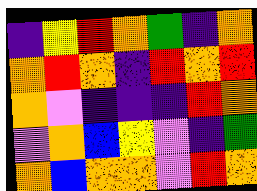[["indigo", "yellow", "red", "orange", "green", "indigo", "orange"], ["orange", "red", "orange", "indigo", "red", "orange", "red"], ["orange", "violet", "indigo", "indigo", "indigo", "red", "orange"], ["violet", "orange", "blue", "yellow", "violet", "indigo", "green"], ["orange", "blue", "orange", "orange", "violet", "red", "orange"]]